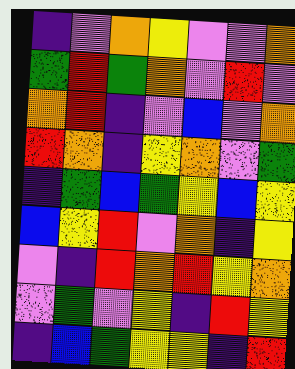[["indigo", "violet", "orange", "yellow", "violet", "violet", "orange"], ["green", "red", "green", "orange", "violet", "red", "violet"], ["orange", "red", "indigo", "violet", "blue", "violet", "orange"], ["red", "orange", "indigo", "yellow", "orange", "violet", "green"], ["indigo", "green", "blue", "green", "yellow", "blue", "yellow"], ["blue", "yellow", "red", "violet", "orange", "indigo", "yellow"], ["violet", "indigo", "red", "orange", "red", "yellow", "orange"], ["violet", "green", "violet", "yellow", "indigo", "red", "yellow"], ["indigo", "blue", "green", "yellow", "yellow", "indigo", "red"]]